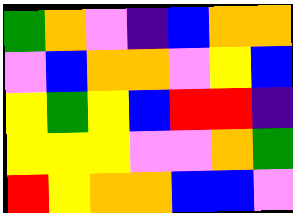[["green", "orange", "violet", "indigo", "blue", "orange", "orange"], ["violet", "blue", "orange", "orange", "violet", "yellow", "blue"], ["yellow", "green", "yellow", "blue", "red", "red", "indigo"], ["yellow", "yellow", "yellow", "violet", "violet", "orange", "green"], ["red", "yellow", "orange", "orange", "blue", "blue", "violet"]]